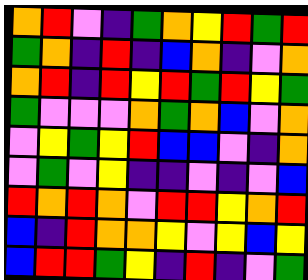[["orange", "red", "violet", "indigo", "green", "orange", "yellow", "red", "green", "red"], ["green", "orange", "indigo", "red", "indigo", "blue", "orange", "indigo", "violet", "orange"], ["orange", "red", "indigo", "red", "yellow", "red", "green", "red", "yellow", "green"], ["green", "violet", "violet", "violet", "orange", "green", "orange", "blue", "violet", "orange"], ["violet", "yellow", "green", "yellow", "red", "blue", "blue", "violet", "indigo", "orange"], ["violet", "green", "violet", "yellow", "indigo", "indigo", "violet", "indigo", "violet", "blue"], ["red", "orange", "red", "orange", "violet", "red", "red", "yellow", "orange", "red"], ["blue", "indigo", "red", "orange", "orange", "yellow", "violet", "yellow", "blue", "yellow"], ["blue", "red", "red", "green", "yellow", "indigo", "red", "indigo", "violet", "green"]]